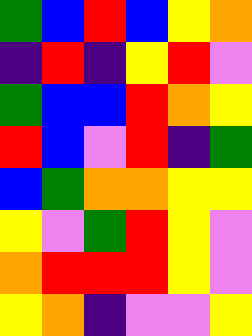[["green", "blue", "red", "blue", "yellow", "orange"], ["indigo", "red", "indigo", "yellow", "red", "violet"], ["green", "blue", "blue", "red", "orange", "yellow"], ["red", "blue", "violet", "red", "indigo", "green"], ["blue", "green", "orange", "orange", "yellow", "yellow"], ["yellow", "violet", "green", "red", "yellow", "violet"], ["orange", "red", "red", "red", "yellow", "violet"], ["yellow", "orange", "indigo", "violet", "violet", "yellow"]]